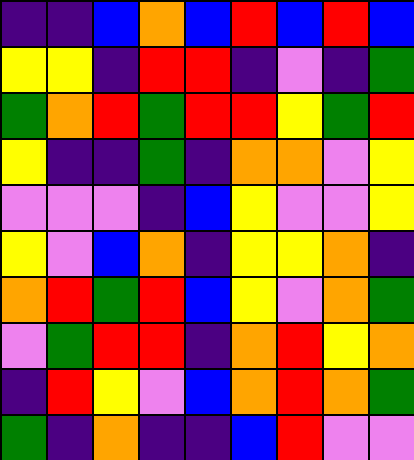[["indigo", "indigo", "blue", "orange", "blue", "red", "blue", "red", "blue"], ["yellow", "yellow", "indigo", "red", "red", "indigo", "violet", "indigo", "green"], ["green", "orange", "red", "green", "red", "red", "yellow", "green", "red"], ["yellow", "indigo", "indigo", "green", "indigo", "orange", "orange", "violet", "yellow"], ["violet", "violet", "violet", "indigo", "blue", "yellow", "violet", "violet", "yellow"], ["yellow", "violet", "blue", "orange", "indigo", "yellow", "yellow", "orange", "indigo"], ["orange", "red", "green", "red", "blue", "yellow", "violet", "orange", "green"], ["violet", "green", "red", "red", "indigo", "orange", "red", "yellow", "orange"], ["indigo", "red", "yellow", "violet", "blue", "orange", "red", "orange", "green"], ["green", "indigo", "orange", "indigo", "indigo", "blue", "red", "violet", "violet"]]